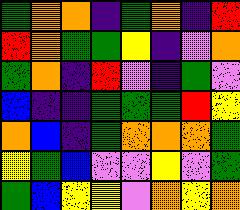[["green", "orange", "orange", "indigo", "green", "orange", "indigo", "red"], ["red", "orange", "green", "green", "yellow", "indigo", "violet", "orange"], ["green", "orange", "indigo", "red", "violet", "indigo", "green", "violet"], ["blue", "indigo", "indigo", "green", "green", "green", "red", "yellow"], ["orange", "blue", "indigo", "green", "orange", "orange", "orange", "green"], ["yellow", "green", "blue", "violet", "violet", "yellow", "violet", "green"], ["green", "blue", "yellow", "yellow", "violet", "orange", "yellow", "orange"]]